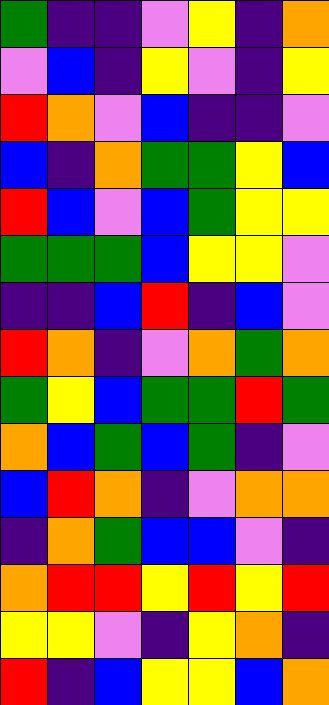[["green", "indigo", "indigo", "violet", "yellow", "indigo", "orange"], ["violet", "blue", "indigo", "yellow", "violet", "indigo", "yellow"], ["red", "orange", "violet", "blue", "indigo", "indigo", "violet"], ["blue", "indigo", "orange", "green", "green", "yellow", "blue"], ["red", "blue", "violet", "blue", "green", "yellow", "yellow"], ["green", "green", "green", "blue", "yellow", "yellow", "violet"], ["indigo", "indigo", "blue", "red", "indigo", "blue", "violet"], ["red", "orange", "indigo", "violet", "orange", "green", "orange"], ["green", "yellow", "blue", "green", "green", "red", "green"], ["orange", "blue", "green", "blue", "green", "indigo", "violet"], ["blue", "red", "orange", "indigo", "violet", "orange", "orange"], ["indigo", "orange", "green", "blue", "blue", "violet", "indigo"], ["orange", "red", "red", "yellow", "red", "yellow", "red"], ["yellow", "yellow", "violet", "indigo", "yellow", "orange", "indigo"], ["red", "indigo", "blue", "yellow", "yellow", "blue", "orange"]]